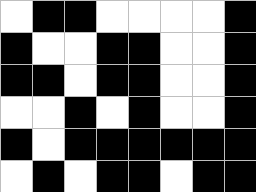[["white", "black", "black", "white", "white", "white", "white", "black"], ["black", "white", "white", "black", "black", "white", "white", "black"], ["black", "black", "white", "black", "black", "white", "white", "black"], ["white", "white", "black", "white", "black", "white", "white", "black"], ["black", "white", "black", "black", "black", "black", "black", "black"], ["white", "black", "white", "black", "black", "white", "black", "black"]]